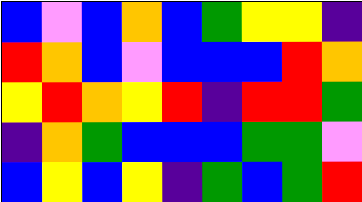[["blue", "violet", "blue", "orange", "blue", "green", "yellow", "yellow", "indigo"], ["red", "orange", "blue", "violet", "blue", "blue", "blue", "red", "orange"], ["yellow", "red", "orange", "yellow", "red", "indigo", "red", "red", "green"], ["indigo", "orange", "green", "blue", "blue", "blue", "green", "green", "violet"], ["blue", "yellow", "blue", "yellow", "indigo", "green", "blue", "green", "red"]]